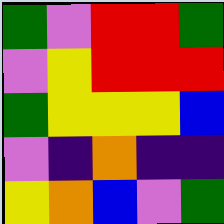[["green", "violet", "red", "red", "green"], ["violet", "yellow", "red", "red", "red"], ["green", "yellow", "yellow", "yellow", "blue"], ["violet", "indigo", "orange", "indigo", "indigo"], ["yellow", "orange", "blue", "violet", "green"]]